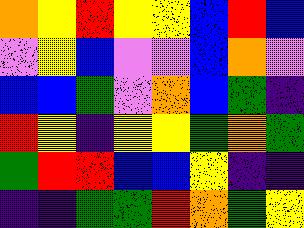[["orange", "yellow", "red", "yellow", "yellow", "blue", "red", "blue"], ["violet", "yellow", "blue", "violet", "violet", "blue", "orange", "violet"], ["blue", "blue", "green", "violet", "orange", "blue", "green", "indigo"], ["red", "yellow", "indigo", "yellow", "yellow", "green", "orange", "green"], ["green", "red", "red", "blue", "blue", "yellow", "indigo", "indigo"], ["indigo", "indigo", "green", "green", "red", "orange", "green", "yellow"]]